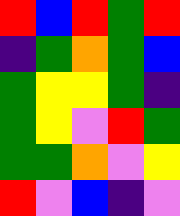[["red", "blue", "red", "green", "red"], ["indigo", "green", "orange", "green", "blue"], ["green", "yellow", "yellow", "green", "indigo"], ["green", "yellow", "violet", "red", "green"], ["green", "green", "orange", "violet", "yellow"], ["red", "violet", "blue", "indigo", "violet"]]